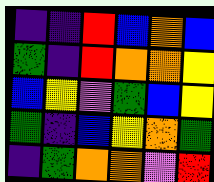[["indigo", "indigo", "red", "blue", "orange", "blue"], ["green", "indigo", "red", "orange", "orange", "yellow"], ["blue", "yellow", "violet", "green", "blue", "yellow"], ["green", "indigo", "blue", "yellow", "orange", "green"], ["indigo", "green", "orange", "orange", "violet", "red"]]